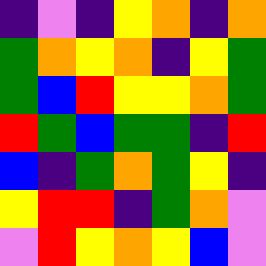[["indigo", "violet", "indigo", "yellow", "orange", "indigo", "orange"], ["green", "orange", "yellow", "orange", "indigo", "yellow", "green"], ["green", "blue", "red", "yellow", "yellow", "orange", "green"], ["red", "green", "blue", "green", "green", "indigo", "red"], ["blue", "indigo", "green", "orange", "green", "yellow", "indigo"], ["yellow", "red", "red", "indigo", "green", "orange", "violet"], ["violet", "red", "yellow", "orange", "yellow", "blue", "violet"]]